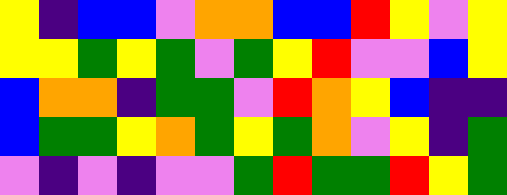[["yellow", "indigo", "blue", "blue", "violet", "orange", "orange", "blue", "blue", "red", "yellow", "violet", "yellow"], ["yellow", "yellow", "green", "yellow", "green", "violet", "green", "yellow", "red", "violet", "violet", "blue", "yellow"], ["blue", "orange", "orange", "indigo", "green", "green", "violet", "red", "orange", "yellow", "blue", "indigo", "indigo"], ["blue", "green", "green", "yellow", "orange", "green", "yellow", "green", "orange", "violet", "yellow", "indigo", "green"], ["violet", "indigo", "violet", "indigo", "violet", "violet", "green", "red", "green", "green", "red", "yellow", "green"]]